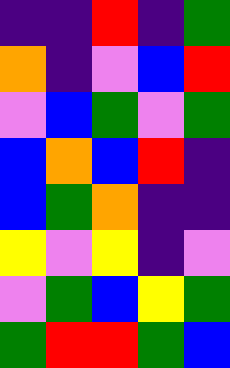[["indigo", "indigo", "red", "indigo", "green"], ["orange", "indigo", "violet", "blue", "red"], ["violet", "blue", "green", "violet", "green"], ["blue", "orange", "blue", "red", "indigo"], ["blue", "green", "orange", "indigo", "indigo"], ["yellow", "violet", "yellow", "indigo", "violet"], ["violet", "green", "blue", "yellow", "green"], ["green", "red", "red", "green", "blue"]]